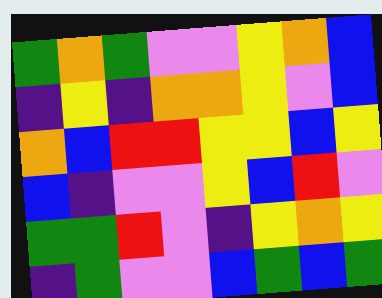[["green", "orange", "green", "violet", "violet", "yellow", "orange", "blue"], ["indigo", "yellow", "indigo", "orange", "orange", "yellow", "violet", "blue"], ["orange", "blue", "red", "red", "yellow", "yellow", "blue", "yellow"], ["blue", "indigo", "violet", "violet", "yellow", "blue", "red", "violet"], ["green", "green", "red", "violet", "indigo", "yellow", "orange", "yellow"], ["indigo", "green", "violet", "violet", "blue", "green", "blue", "green"]]